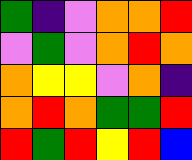[["green", "indigo", "violet", "orange", "orange", "red"], ["violet", "green", "violet", "orange", "red", "orange"], ["orange", "yellow", "yellow", "violet", "orange", "indigo"], ["orange", "red", "orange", "green", "green", "red"], ["red", "green", "red", "yellow", "red", "blue"]]